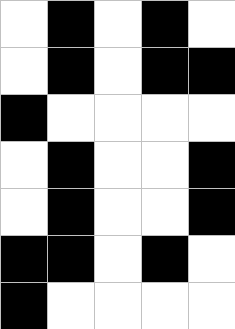[["white", "black", "white", "black", "white"], ["white", "black", "white", "black", "black"], ["black", "white", "white", "white", "white"], ["white", "black", "white", "white", "black"], ["white", "black", "white", "white", "black"], ["black", "black", "white", "black", "white"], ["black", "white", "white", "white", "white"]]